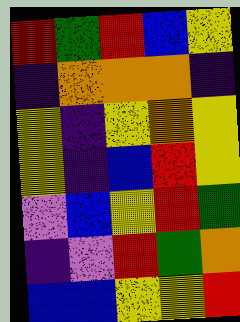[["red", "green", "red", "blue", "yellow"], ["indigo", "orange", "orange", "orange", "indigo"], ["yellow", "indigo", "yellow", "orange", "yellow"], ["yellow", "indigo", "blue", "red", "yellow"], ["violet", "blue", "yellow", "red", "green"], ["indigo", "violet", "red", "green", "orange"], ["blue", "blue", "yellow", "yellow", "red"]]